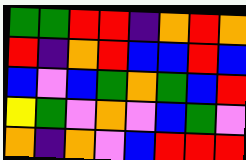[["green", "green", "red", "red", "indigo", "orange", "red", "orange"], ["red", "indigo", "orange", "red", "blue", "blue", "red", "blue"], ["blue", "violet", "blue", "green", "orange", "green", "blue", "red"], ["yellow", "green", "violet", "orange", "violet", "blue", "green", "violet"], ["orange", "indigo", "orange", "violet", "blue", "red", "red", "red"]]